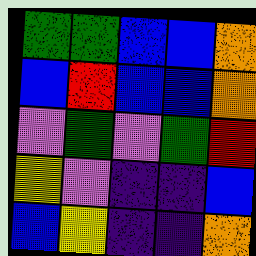[["green", "green", "blue", "blue", "orange"], ["blue", "red", "blue", "blue", "orange"], ["violet", "green", "violet", "green", "red"], ["yellow", "violet", "indigo", "indigo", "blue"], ["blue", "yellow", "indigo", "indigo", "orange"]]